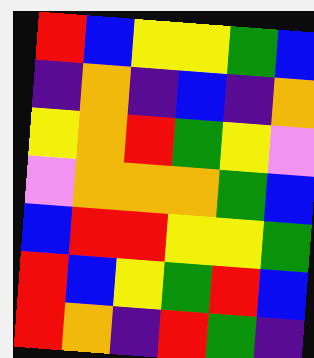[["red", "blue", "yellow", "yellow", "green", "blue"], ["indigo", "orange", "indigo", "blue", "indigo", "orange"], ["yellow", "orange", "red", "green", "yellow", "violet"], ["violet", "orange", "orange", "orange", "green", "blue"], ["blue", "red", "red", "yellow", "yellow", "green"], ["red", "blue", "yellow", "green", "red", "blue"], ["red", "orange", "indigo", "red", "green", "indigo"]]